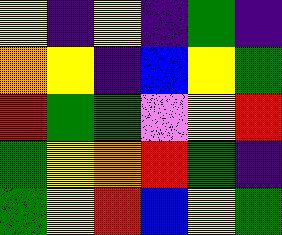[["yellow", "indigo", "yellow", "indigo", "green", "indigo"], ["orange", "yellow", "indigo", "blue", "yellow", "green"], ["red", "green", "green", "violet", "yellow", "red"], ["green", "yellow", "orange", "red", "green", "indigo"], ["green", "yellow", "red", "blue", "yellow", "green"]]